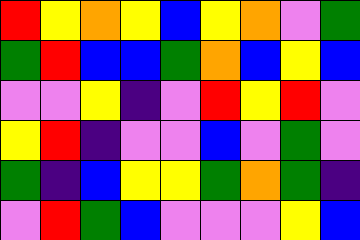[["red", "yellow", "orange", "yellow", "blue", "yellow", "orange", "violet", "green"], ["green", "red", "blue", "blue", "green", "orange", "blue", "yellow", "blue"], ["violet", "violet", "yellow", "indigo", "violet", "red", "yellow", "red", "violet"], ["yellow", "red", "indigo", "violet", "violet", "blue", "violet", "green", "violet"], ["green", "indigo", "blue", "yellow", "yellow", "green", "orange", "green", "indigo"], ["violet", "red", "green", "blue", "violet", "violet", "violet", "yellow", "blue"]]